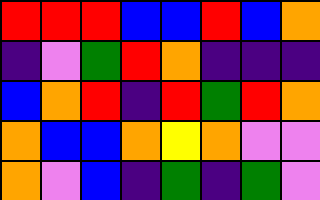[["red", "red", "red", "blue", "blue", "red", "blue", "orange"], ["indigo", "violet", "green", "red", "orange", "indigo", "indigo", "indigo"], ["blue", "orange", "red", "indigo", "red", "green", "red", "orange"], ["orange", "blue", "blue", "orange", "yellow", "orange", "violet", "violet"], ["orange", "violet", "blue", "indigo", "green", "indigo", "green", "violet"]]